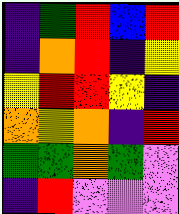[["indigo", "green", "red", "blue", "red"], ["indigo", "orange", "red", "indigo", "yellow"], ["yellow", "red", "red", "yellow", "indigo"], ["orange", "yellow", "orange", "indigo", "red"], ["green", "green", "orange", "green", "violet"], ["indigo", "red", "violet", "violet", "violet"]]